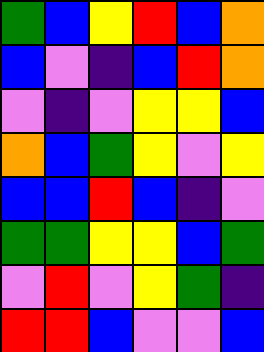[["green", "blue", "yellow", "red", "blue", "orange"], ["blue", "violet", "indigo", "blue", "red", "orange"], ["violet", "indigo", "violet", "yellow", "yellow", "blue"], ["orange", "blue", "green", "yellow", "violet", "yellow"], ["blue", "blue", "red", "blue", "indigo", "violet"], ["green", "green", "yellow", "yellow", "blue", "green"], ["violet", "red", "violet", "yellow", "green", "indigo"], ["red", "red", "blue", "violet", "violet", "blue"]]